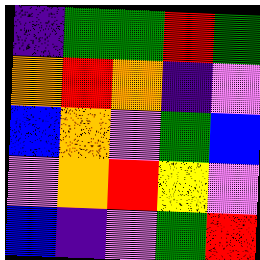[["indigo", "green", "green", "red", "green"], ["orange", "red", "orange", "indigo", "violet"], ["blue", "orange", "violet", "green", "blue"], ["violet", "orange", "red", "yellow", "violet"], ["blue", "indigo", "violet", "green", "red"]]